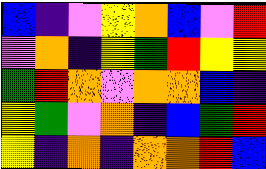[["blue", "indigo", "violet", "yellow", "orange", "blue", "violet", "red"], ["violet", "orange", "indigo", "yellow", "green", "red", "yellow", "yellow"], ["green", "red", "orange", "violet", "orange", "orange", "blue", "indigo"], ["yellow", "green", "violet", "orange", "indigo", "blue", "green", "red"], ["yellow", "indigo", "orange", "indigo", "orange", "orange", "red", "blue"]]